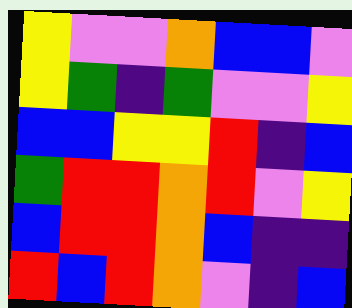[["yellow", "violet", "violet", "orange", "blue", "blue", "violet"], ["yellow", "green", "indigo", "green", "violet", "violet", "yellow"], ["blue", "blue", "yellow", "yellow", "red", "indigo", "blue"], ["green", "red", "red", "orange", "red", "violet", "yellow"], ["blue", "red", "red", "orange", "blue", "indigo", "indigo"], ["red", "blue", "red", "orange", "violet", "indigo", "blue"]]